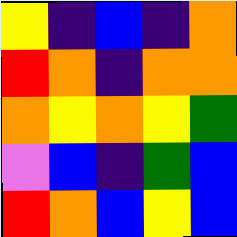[["yellow", "indigo", "blue", "indigo", "orange"], ["red", "orange", "indigo", "orange", "orange"], ["orange", "yellow", "orange", "yellow", "green"], ["violet", "blue", "indigo", "green", "blue"], ["red", "orange", "blue", "yellow", "blue"]]